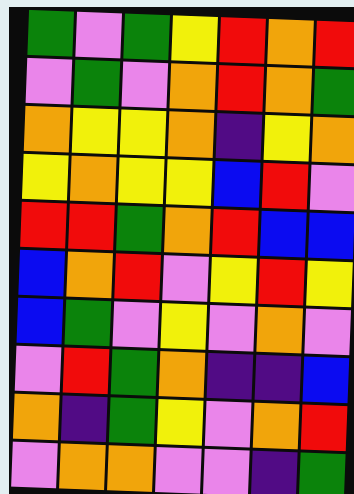[["green", "violet", "green", "yellow", "red", "orange", "red"], ["violet", "green", "violet", "orange", "red", "orange", "green"], ["orange", "yellow", "yellow", "orange", "indigo", "yellow", "orange"], ["yellow", "orange", "yellow", "yellow", "blue", "red", "violet"], ["red", "red", "green", "orange", "red", "blue", "blue"], ["blue", "orange", "red", "violet", "yellow", "red", "yellow"], ["blue", "green", "violet", "yellow", "violet", "orange", "violet"], ["violet", "red", "green", "orange", "indigo", "indigo", "blue"], ["orange", "indigo", "green", "yellow", "violet", "orange", "red"], ["violet", "orange", "orange", "violet", "violet", "indigo", "green"]]